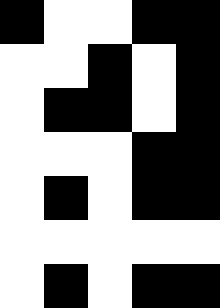[["black", "white", "white", "black", "black"], ["white", "white", "black", "white", "black"], ["white", "black", "black", "white", "black"], ["white", "white", "white", "black", "black"], ["white", "black", "white", "black", "black"], ["white", "white", "white", "white", "white"], ["white", "black", "white", "black", "black"]]